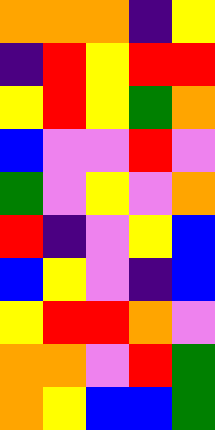[["orange", "orange", "orange", "indigo", "yellow"], ["indigo", "red", "yellow", "red", "red"], ["yellow", "red", "yellow", "green", "orange"], ["blue", "violet", "violet", "red", "violet"], ["green", "violet", "yellow", "violet", "orange"], ["red", "indigo", "violet", "yellow", "blue"], ["blue", "yellow", "violet", "indigo", "blue"], ["yellow", "red", "red", "orange", "violet"], ["orange", "orange", "violet", "red", "green"], ["orange", "yellow", "blue", "blue", "green"]]